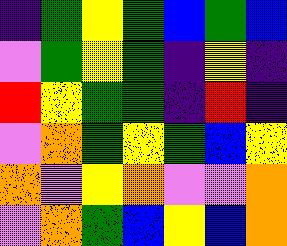[["indigo", "green", "yellow", "green", "blue", "green", "blue"], ["violet", "green", "yellow", "green", "indigo", "yellow", "indigo"], ["red", "yellow", "green", "green", "indigo", "red", "indigo"], ["violet", "orange", "green", "yellow", "green", "blue", "yellow"], ["orange", "violet", "yellow", "orange", "violet", "violet", "orange"], ["violet", "orange", "green", "blue", "yellow", "blue", "orange"]]